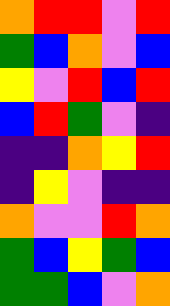[["orange", "red", "red", "violet", "red"], ["green", "blue", "orange", "violet", "blue"], ["yellow", "violet", "red", "blue", "red"], ["blue", "red", "green", "violet", "indigo"], ["indigo", "indigo", "orange", "yellow", "red"], ["indigo", "yellow", "violet", "indigo", "indigo"], ["orange", "violet", "violet", "red", "orange"], ["green", "blue", "yellow", "green", "blue"], ["green", "green", "blue", "violet", "orange"]]